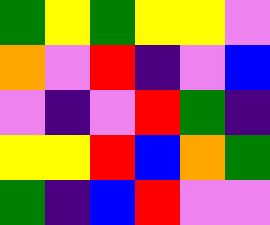[["green", "yellow", "green", "yellow", "yellow", "violet"], ["orange", "violet", "red", "indigo", "violet", "blue"], ["violet", "indigo", "violet", "red", "green", "indigo"], ["yellow", "yellow", "red", "blue", "orange", "green"], ["green", "indigo", "blue", "red", "violet", "violet"]]